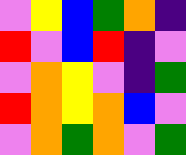[["violet", "yellow", "blue", "green", "orange", "indigo"], ["red", "violet", "blue", "red", "indigo", "violet"], ["violet", "orange", "yellow", "violet", "indigo", "green"], ["red", "orange", "yellow", "orange", "blue", "violet"], ["violet", "orange", "green", "orange", "violet", "green"]]